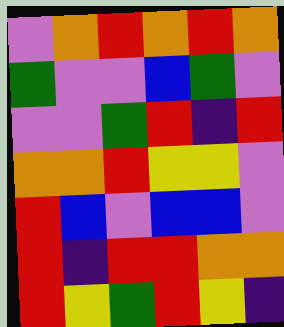[["violet", "orange", "red", "orange", "red", "orange"], ["green", "violet", "violet", "blue", "green", "violet"], ["violet", "violet", "green", "red", "indigo", "red"], ["orange", "orange", "red", "yellow", "yellow", "violet"], ["red", "blue", "violet", "blue", "blue", "violet"], ["red", "indigo", "red", "red", "orange", "orange"], ["red", "yellow", "green", "red", "yellow", "indigo"]]